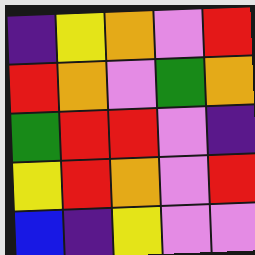[["indigo", "yellow", "orange", "violet", "red"], ["red", "orange", "violet", "green", "orange"], ["green", "red", "red", "violet", "indigo"], ["yellow", "red", "orange", "violet", "red"], ["blue", "indigo", "yellow", "violet", "violet"]]